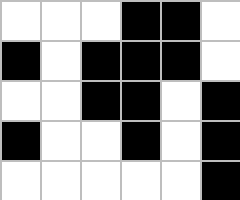[["white", "white", "white", "black", "black", "white"], ["black", "white", "black", "black", "black", "white"], ["white", "white", "black", "black", "white", "black"], ["black", "white", "white", "black", "white", "black"], ["white", "white", "white", "white", "white", "black"]]